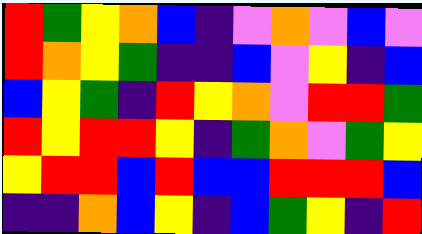[["red", "green", "yellow", "orange", "blue", "indigo", "violet", "orange", "violet", "blue", "violet"], ["red", "orange", "yellow", "green", "indigo", "indigo", "blue", "violet", "yellow", "indigo", "blue"], ["blue", "yellow", "green", "indigo", "red", "yellow", "orange", "violet", "red", "red", "green"], ["red", "yellow", "red", "red", "yellow", "indigo", "green", "orange", "violet", "green", "yellow"], ["yellow", "red", "red", "blue", "red", "blue", "blue", "red", "red", "red", "blue"], ["indigo", "indigo", "orange", "blue", "yellow", "indigo", "blue", "green", "yellow", "indigo", "red"]]